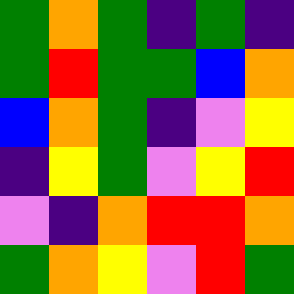[["green", "orange", "green", "indigo", "green", "indigo"], ["green", "red", "green", "green", "blue", "orange"], ["blue", "orange", "green", "indigo", "violet", "yellow"], ["indigo", "yellow", "green", "violet", "yellow", "red"], ["violet", "indigo", "orange", "red", "red", "orange"], ["green", "orange", "yellow", "violet", "red", "green"]]